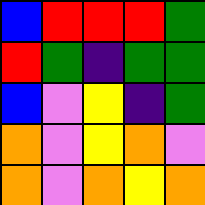[["blue", "red", "red", "red", "green"], ["red", "green", "indigo", "green", "green"], ["blue", "violet", "yellow", "indigo", "green"], ["orange", "violet", "yellow", "orange", "violet"], ["orange", "violet", "orange", "yellow", "orange"]]